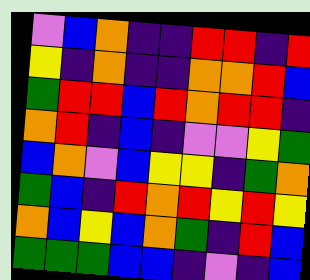[["violet", "blue", "orange", "indigo", "indigo", "red", "red", "indigo", "red"], ["yellow", "indigo", "orange", "indigo", "indigo", "orange", "orange", "red", "blue"], ["green", "red", "red", "blue", "red", "orange", "red", "red", "indigo"], ["orange", "red", "indigo", "blue", "indigo", "violet", "violet", "yellow", "green"], ["blue", "orange", "violet", "blue", "yellow", "yellow", "indigo", "green", "orange"], ["green", "blue", "indigo", "red", "orange", "red", "yellow", "red", "yellow"], ["orange", "blue", "yellow", "blue", "orange", "green", "indigo", "red", "blue"], ["green", "green", "green", "blue", "blue", "indigo", "violet", "indigo", "blue"]]